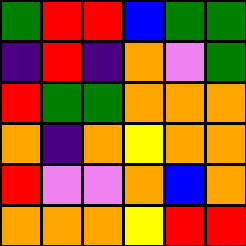[["green", "red", "red", "blue", "green", "green"], ["indigo", "red", "indigo", "orange", "violet", "green"], ["red", "green", "green", "orange", "orange", "orange"], ["orange", "indigo", "orange", "yellow", "orange", "orange"], ["red", "violet", "violet", "orange", "blue", "orange"], ["orange", "orange", "orange", "yellow", "red", "red"]]